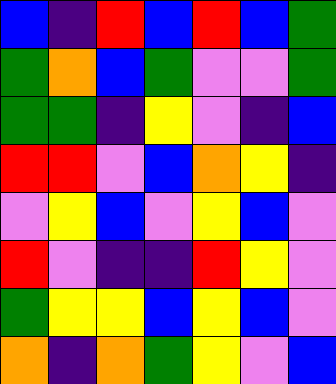[["blue", "indigo", "red", "blue", "red", "blue", "green"], ["green", "orange", "blue", "green", "violet", "violet", "green"], ["green", "green", "indigo", "yellow", "violet", "indigo", "blue"], ["red", "red", "violet", "blue", "orange", "yellow", "indigo"], ["violet", "yellow", "blue", "violet", "yellow", "blue", "violet"], ["red", "violet", "indigo", "indigo", "red", "yellow", "violet"], ["green", "yellow", "yellow", "blue", "yellow", "blue", "violet"], ["orange", "indigo", "orange", "green", "yellow", "violet", "blue"]]